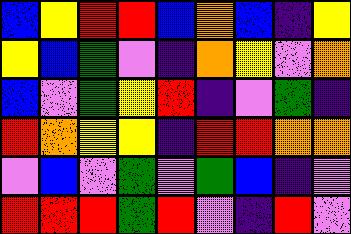[["blue", "yellow", "red", "red", "blue", "orange", "blue", "indigo", "yellow"], ["yellow", "blue", "green", "violet", "indigo", "orange", "yellow", "violet", "orange"], ["blue", "violet", "green", "yellow", "red", "indigo", "violet", "green", "indigo"], ["red", "orange", "yellow", "yellow", "indigo", "red", "red", "orange", "orange"], ["violet", "blue", "violet", "green", "violet", "green", "blue", "indigo", "violet"], ["red", "red", "red", "green", "red", "violet", "indigo", "red", "violet"]]